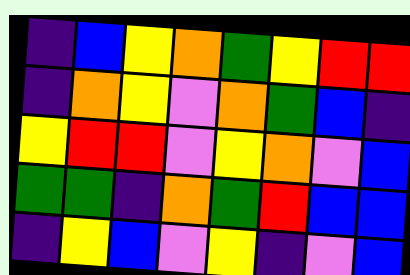[["indigo", "blue", "yellow", "orange", "green", "yellow", "red", "red"], ["indigo", "orange", "yellow", "violet", "orange", "green", "blue", "indigo"], ["yellow", "red", "red", "violet", "yellow", "orange", "violet", "blue"], ["green", "green", "indigo", "orange", "green", "red", "blue", "blue"], ["indigo", "yellow", "blue", "violet", "yellow", "indigo", "violet", "blue"]]